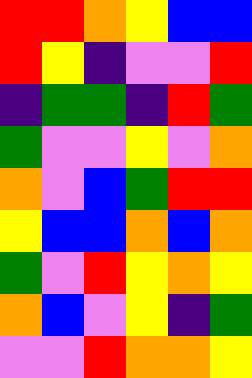[["red", "red", "orange", "yellow", "blue", "blue"], ["red", "yellow", "indigo", "violet", "violet", "red"], ["indigo", "green", "green", "indigo", "red", "green"], ["green", "violet", "violet", "yellow", "violet", "orange"], ["orange", "violet", "blue", "green", "red", "red"], ["yellow", "blue", "blue", "orange", "blue", "orange"], ["green", "violet", "red", "yellow", "orange", "yellow"], ["orange", "blue", "violet", "yellow", "indigo", "green"], ["violet", "violet", "red", "orange", "orange", "yellow"]]